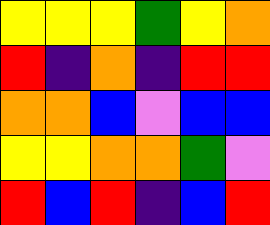[["yellow", "yellow", "yellow", "green", "yellow", "orange"], ["red", "indigo", "orange", "indigo", "red", "red"], ["orange", "orange", "blue", "violet", "blue", "blue"], ["yellow", "yellow", "orange", "orange", "green", "violet"], ["red", "blue", "red", "indigo", "blue", "red"]]